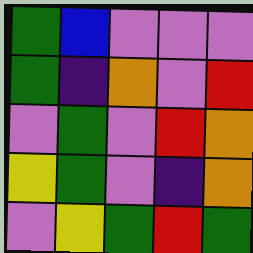[["green", "blue", "violet", "violet", "violet"], ["green", "indigo", "orange", "violet", "red"], ["violet", "green", "violet", "red", "orange"], ["yellow", "green", "violet", "indigo", "orange"], ["violet", "yellow", "green", "red", "green"]]